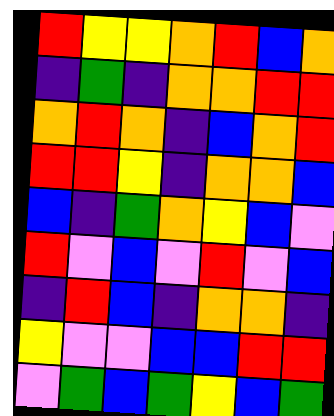[["red", "yellow", "yellow", "orange", "red", "blue", "orange"], ["indigo", "green", "indigo", "orange", "orange", "red", "red"], ["orange", "red", "orange", "indigo", "blue", "orange", "red"], ["red", "red", "yellow", "indigo", "orange", "orange", "blue"], ["blue", "indigo", "green", "orange", "yellow", "blue", "violet"], ["red", "violet", "blue", "violet", "red", "violet", "blue"], ["indigo", "red", "blue", "indigo", "orange", "orange", "indigo"], ["yellow", "violet", "violet", "blue", "blue", "red", "red"], ["violet", "green", "blue", "green", "yellow", "blue", "green"]]